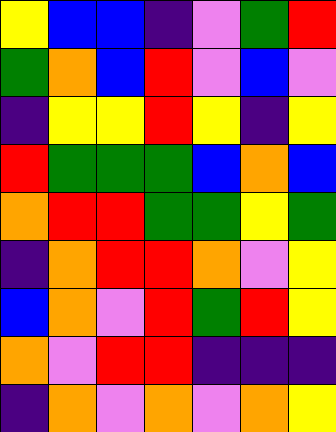[["yellow", "blue", "blue", "indigo", "violet", "green", "red"], ["green", "orange", "blue", "red", "violet", "blue", "violet"], ["indigo", "yellow", "yellow", "red", "yellow", "indigo", "yellow"], ["red", "green", "green", "green", "blue", "orange", "blue"], ["orange", "red", "red", "green", "green", "yellow", "green"], ["indigo", "orange", "red", "red", "orange", "violet", "yellow"], ["blue", "orange", "violet", "red", "green", "red", "yellow"], ["orange", "violet", "red", "red", "indigo", "indigo", "indigo"], ["indigo", "orange", "violet", "orange", "violet", "orange", "yellow"]]